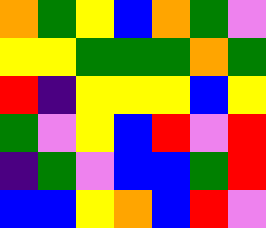[["orange", "green", "yellow", "blue", "orange", "green", "violet"], ["yellow", "yellow", "green", "green", "green", "orange", "green"], ["red", "indigo", "yellow", "yellow", "yellow", "blue", "yellow"], ["green", "violet", "yellow", "blue", "red", "violet", "red"], ["indigo", "green", "violet", "blue", "blue", "green", "red"], ["blue", "blue", "yellow", "orange", "blue", "red", "violet"]]